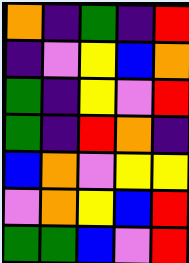[["orange", "indigo", "green", "indigo", "red"], ["indigo", "violet", "yellow", "blue", "orange"], ["green", "indigo", "yellow", "violet", "red"], ["green", "indigo", "red", "orange", "indigo"], ["blue", "orange", "violet", "yellow", "yellow"], ["violet", "orange", "yellow", "blue", "red"], ["green", "green", "blue", "violet", "red"]]